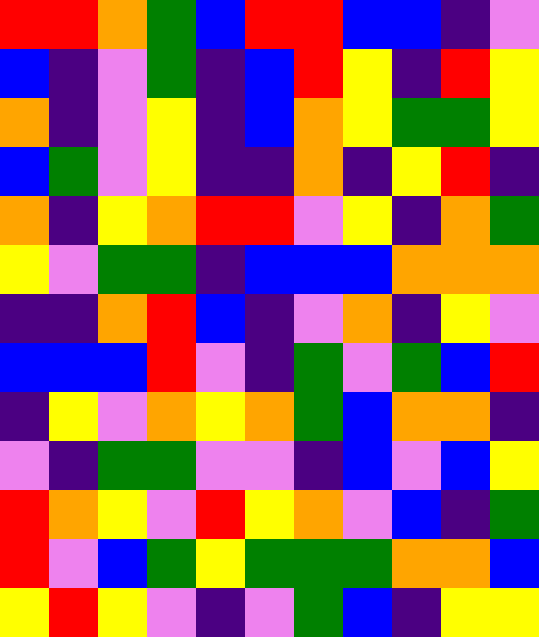[["red", "red", "orange", "green", "blue", "red", "red", "blue", "blue", "indigo", "violet"], ["blue", "indigo", "violet", "green", "indigo", "blue", "red", "yellow", "indigo", "red", "yellow"], ["orange", "indigo", "violet", "yellow", "indigo", "blue", "orange", "yellow", "green", "green", "yellow"], ["blue", "green", "violet", "yellow", "indigo", "indigo", "orange", "indigo", "yellow", "red", "indigo"], ["orange", "indigo", "yellow", "orange", "red", "red", "violet", "yellow", "indigo", "orange", "green"], ["yellow", "violet", "green", "green", "indigo", "blue", "blue", "blue", "orange", "orange", "orange"], ["indigo", "indigo", "orange", "red", "blue", "indigo", "violet", "orange", "indigo", "yellow", "violet"], ["blue", "blue", "blue", "red", "violet", "indigo", "green", "violet", "green", "blue", "red"], ["indigo", "yellow", "violet", "orange", "yellow", "orange", "green", "blue", "orange", "orange", "indigo"], ["violet", "indigo", "green", "green", "violet", "violet", "indigo", "blue", "violet", "blue", "yellow"], ["red", "orange", "yellow", "violet", "red", "yellow", "orange", "violet", "blue", "indigo", "green"], ["red", "violet", "blue", "green", "yellow", "green", "green", "green", "orange", "orange", "blue"], ["yellow", "red", "yellow", "violet", "indigo", "violet", "green", "blue", "indigo", "yellow", "yellow"]]